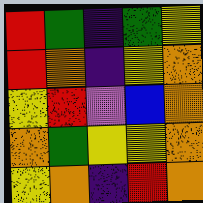[["red", "green", "indigo", "green", "yellow"], ["red", "orange", "indigo", "yellow", "orange"], ["yellow", "red", "violet", "blue", "orange"], ["orange", "green", "yellow", "yellow", "orange"], ["yellow", "orange", "indigo", "red", "orange"]]